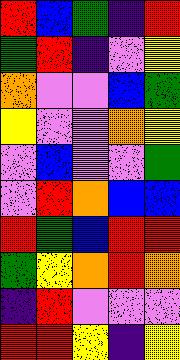[["red", "blue", "green", "indigo", "red"], ["green", "red", "indigo", "violet", "yellow"], ["orange", "violet", "violet", "blue", "green"], ["yellow", "violet", "violet", "orange", "yellow"], ["violet", "blue", "violet", "violet", "green"], ["violet", "red", "orange", "blue", "blue"], ["red", "green", "blue", "red", "red"], ["green", "yellow", "orange", "red", "orange"], ["indigo", "red", "violet", "violet", "violet"], ["red", "red", "yellow", "indigo", "yellow"]]